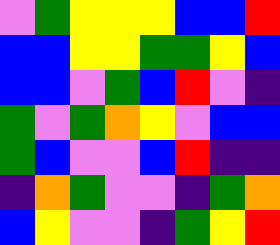[["violet", "green", "yellow", "yellow", "yellow", "blue", "blue", "red"], ["blue", "blue", "yellow", "yellow", "green", "green", "yellow", "blue"], ["blue", "blue", "violet", "green", "blue", "red", "violet", "indigo"], ["green", "violet", "green", "orange", "yellow", "violet", "blue", "blue"], ["green", "blue", "violet", "violet", "blue", "red", "indigo", "indigo"], ["indigo", "orange", "green", "violet", "violet", "indigo", "green", "orange"], ["blue", "yellow", "violet", "violet", "indigo", "green", "yellow", "red"]]